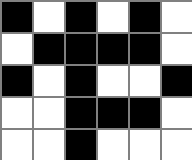[["black", "white", "black", "white", "black", "white"], ["white", "black", "black", "black", "black", "white"], ["black", "white", "black", "white", "white", "black"], ["white", "white", "black", "black", "black", "white"], ["white", "white", "black", "white", "white", "white"]]